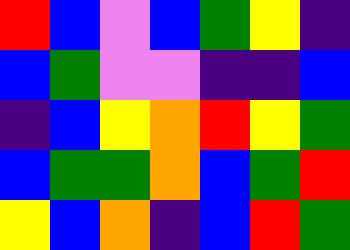[["red", "blue", "violet", "blue", "green", "yellow", "indigo"], ["blue", "green", "violet", "violet", "indigo", "indigo", "blue"], ["indigo", "blue", "yellow", "orange", "red", "yellow", "green"], ["blue", "green", "green", "orange", "blue", "green", "red"], ["yellow", "blue", "orange", "indigo", "blue", "red", "green"]]